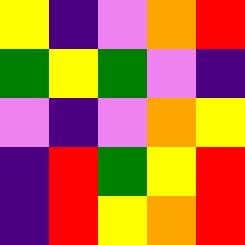[["yellow", "indigo", "violet", "orange", "red"], ["green", "yellow", "green", "violet", "indigo"], ["violet", "indigo", "violet", "orange", "yellow"], ["indigo", "red", "green", "yellow", "red"], ["indigo", "red", "yellow", "orange", "red"]]